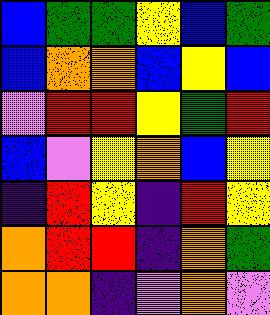[["blue", "green", "green", "yellow", "blue", "green"], ["blue", "orange", "orange", "blue", "yellow", "blue"], ["violet", "red", "red", "yellow", "green", "red"], ["blue", "violet", "yellow", "orange", "blue", "yellow"], ["indigo", "red", "yellow", "indigo", "red", "yellow"], ["orange", "red", "red", "indigo", "orange", "green"], ["orange", "orange", "indigo", "violet", "orange", "violet"]]